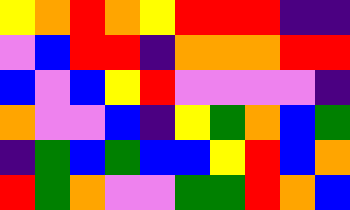[["yellow", "orange", "red", "orange", "yellow", "red", "red", "red", "indigo", "indigo"], ["violet", "blue", "red", "red", "indigo", "orange", "orange", "orange", "red", "red"], ["blue", "violet", "blue", "yellow", "red", "violet", "violet", "violet", "violet", "indigo"], ["orange", "violet", "violet", "blue", "indigo", "yellow", "green", "orange", "blue", "green"], ["indigo", "green", "blue", "green", "blue", "blue", "yellow", "red", "blue", "orange"], ["red", "green", "orange", "violet", "violet", "green", "green", "red", "orange", "blue"]]